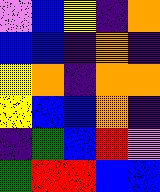[["violet", "blue", "yellow", "indigo", "orange"], ["blue", "blue", "indigo", "orange", "indigo"], ["yellow", "orange", "indigo", "orange", "orange"], ["yellow", "blue", "blue", "orange", "indigo"], ["indigo", "green", "blue", "red", "violet"], ["green", "red", "red", "blue", "blue"]]